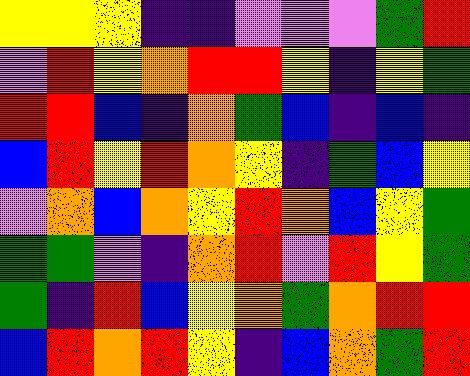[["yellow", "yellow", "yellow", "indigo", "indigo", "violet", "violet", "violet", "green", "red"], ["violet", "red", "yellow", "orange", "red", "red", "yellow", "indigo", "yellow", "green"], ["red", "red", "blue", "indigo", "orange", "green", "blue", "indigo", "blue", "indigo"], ["blue", "red", "yellow", "red", "orange", "yellow", "indigo", "green", "blue", "yellow"], ["violet", "orange", "blue", "orange", "yellow", "red", "orange", "blue", "yellow", "green"], ["green", "green", "violet", "indigo", "orange", "red", "violet", "red", "yellow", "green"], ["green", "indigo", "red", "blue", "yellow", "orange", "green", "orange", "red", "red"], ["blue", "red", "orange", "red", "yellow", "indigo", "blue", "orange", "green", "red"]]